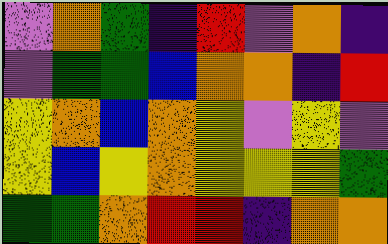[["violet", "orange", "green", "indigo", "red", "violet", "orange", "indigo"], ["violet", "green", "green", "blue", "orange", "orange", "indigo", "red"], ["yellow", "orange", "blue", "orange", "yellow", "violet", "yellow", "violet"], ["yellow", "blue", "yellow", "orange", "yellow", "yellow", "yellow", "green"], ["green", "green", "orange", "red", "red", "indigo", "orange", "orange"]]